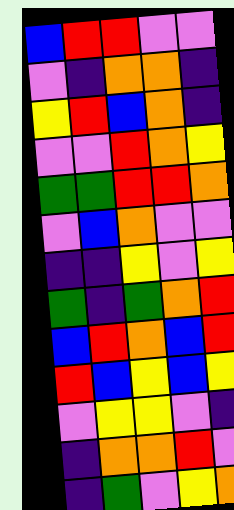[["blue", "red", "red", "violet", "violet"], ["violet", "indigo", "orange", "orange", "indigo"], ["yellow", "red", "blue", "orange", "indigo"], ["violet", "violet", "red", "orange", "yellow"], ["green", "green", "red", "red", "orange"], ["violet", "blue", "orange", "violet", "violet"], ["indigo", "indigo", "yellow", "violet", "yellow"], ["green", "indigo", "green", "orange", "red"], ["blue", "red", "orange", "blue", "red"], ["red", "blue", "yellow", "blue", "yellow"], ["violet", "yellow", "yellow", "violet", "indigo"], ["indigo", "orange", "orange", "red", "violet"], ["indigo", "green", "violet", "yellow", "orange"]]